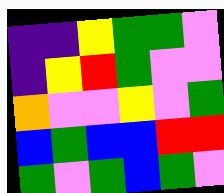[["indigo", "indigo", "yellow", "green", "green", "violet"], ["indigo", "yellow", "red", "green", "violet", "violet"], ["orange", "violet", "violet", "yellow", "violet", "green"], ["blue", "green", "blue", "blue", "red", "red"], ["green", "violet", "green", "blue", "green", "violet"]]